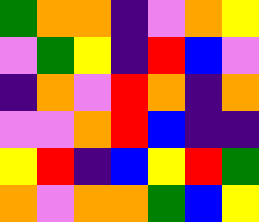[["green", "orange", "orange", "indigo", "violet", "orange", "yellow"], ["violet", "green", "yellow", "indigo", "red", "blue", "violet"], ["indigo", "orange", "violet", "red", "orange", "indigo", "orange"], ["violet", "violet", "orange", "red", "blue", "indigo", "indigo"], ["yellow", "red", "indigo", "blue", "yellow", "red", "green"], ["orange", "violet", "orange", "orange", "green", "blue", "yellow"]]